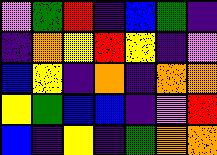[["violet", "green", "red", "indigo", "blue", "green", "indigo"], ["indigo", "orange", "yellow", "red", "yellow", "indigo", "violet"], ["blue", "yellow", "indigo", "orange", "indigo", "orange", "orange"], ["yellow", "green", "blue", "blue", "indigo", "violet", "red"], ["blue", "indigo", "yellow", "indigo", "green", "orange", "orange"]]